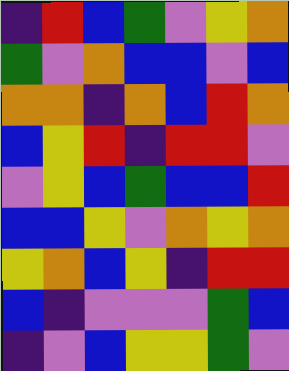[["indigo", "red", "blue", "green", "violet", "yellow", "orange"], ["green", "violet", "orange", "blue", "blue", "violet", "blue"], ["orange", "orange", "indigo", "orange", "blue", "red", "orange"], ["blue", "yellow", "red", "indigo", "red", "red", "violet"], ["violet", "yellow", "blue", "green", "blue", "blue", "red"], ["blue", "blue", "yellow", "violet", "orange", "yellow", "orange"], ["yellow", "orange", "blue", "yellow", "indigo", "red", "red"], ["blue", "indigo", "violet", "violet", "violet", "green", "blue"], ["indigo", "violet", "blue", "yellow", "yellow", "green", "violet"]]